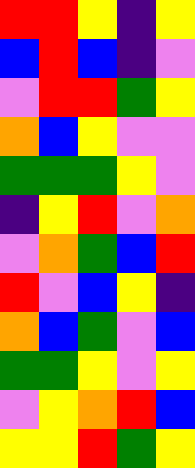[["red", "red", "yellow", "indigo", "yellow"], ["blue", "red", "blue", "indigo", "violet"], ["violet", "red", "red", "green", "yellow"], ["orange", "blue", "yellow", "violet", "violet"], ["green", "green", "green", "yellow", "violet"], ["indigo", "yellow", "red", "violet", "orange"], ["violet", "orange", "green", "blue", "red"], ["red", "violet", "blue", "yellow", "indigo"], ["orange", "blue", "green", "violet", "blue"], ["green", "green", "yellow", "violet", "yellow"], ["violet", "yellow", "orange", "red", "blue"], ["yellow", "yellow", "red", "green", "yellow"]]